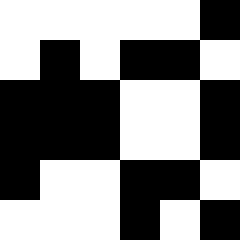[["white", "white", "white", "white", "white", "black"], ["white", "black", "white", "black", "black", "white"], ["black", "black", "black", "white", "white", "black"], ["black", "black", "black", "white", "white", "black"], ["black", "white", "white", "black", "black", "white"], ["white", "white", "white", "black", "white", "black"]]